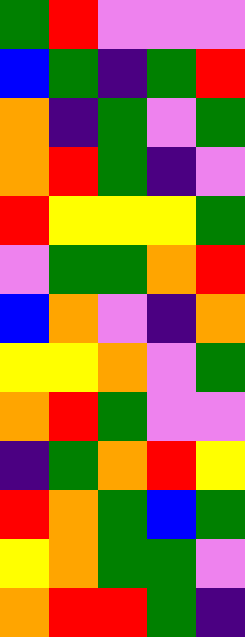[["green", "red", "violet", "violet", "violet"], ["blue", "green", "indigo", "green", "red"], ["orange", "indigo", "green", "violet", "green"], ["orange", "red", "green", "indigo", "violet"], ["red", "yellow", "yellow", "yellow", "green"], ["violet", "green", "green", "orange", "red"], ["blue", "orange", "violet", "indigo", "orange"], ["yellow", "yellow", "orange", "violet", "green"], ["orange", "red", "green", "violet", "violet"], ["indigo", "green", "orange", "red", "yellow"], ["red", "orange", "green", "blue", "green"], ["yellow", "orange", "green", "green", "violet"], ["orange", "red", "red", "green", "indigo"]]